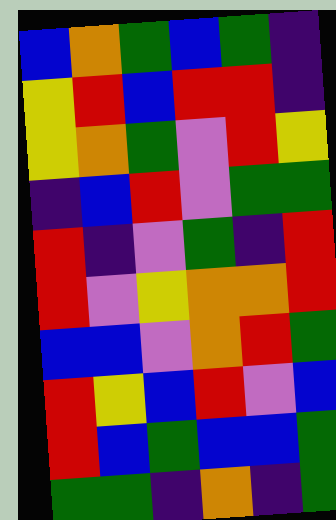[["blue", "orange", "green", "blue", "green", "indigo"], ["yellow", "red", "blue", "red", "red", "indigo"], ["yellow", "orange", "green", "violet", "red", "yellow"], ["indigo", "blue", "red", "violet", "green", "green"], ["red", "indigo", "violet", "green", "indigo", "red"], ["red", "violet", "yellow", "orange", "orange", "red"], ["blue", "blue", "violet", "orange", "red", "green"], ["red", "yellow", "blue", "red", "violet", "blue"], ["red", "blue", "green", "blue", "blue", "green"], ["green", "green", "indigo", "orange", "indigo", "green"]]